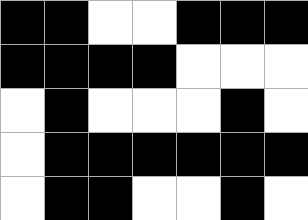[["black", "black", "white", "white", "black", "black", "black"], ["black", "black", "black", "black", "white", "white", "white"], ["white", "black", "white", "white", "white", "black", "white"], ["white", "black", "black", "black", "black", "black", "black"], ["white", "black", "black", "white", "white", "black", "white"]]